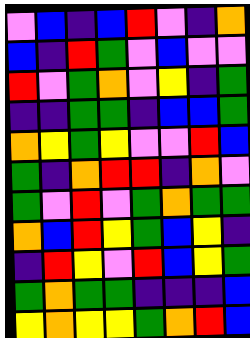[["violet", "blue", "indigo", "blue", "red", "violet", "indigo", "orange"], ["blue", "indigo", "red", "green", "violet", "blue", "violet", "violet"], ["red", "violet", "green", "orange", "violet", "yellow", "indigo", "green"], ["indigo", "indigo", "green", "green", "indigo", "blue", "blue", "green"], ["orange", "yellow", "green", "yellow", "violet", "violet", "red", "blue"], ["green", "indigo", "orange", "red", "red", "indigo", "orange", "violet"], ["green", "violet", "red", "violet", "green", "orange", "green", "green"], ["orange", "blue", "red", "yellow", "green", "blue", "yellow", "indigo"], ["indigo", "red", "yellow", "violet", "red", "blue", "yellow", "green"], ["green", "orange", "green", "green", "indigo", "indigo", "indigo", "blue"], ["yellow", "orange", "yellow", "yellow", "green", "orange", "red", "blue"]]